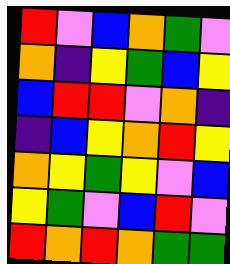[["red", "violet", "blue", "orange", "green", "violet"], ["orange", "indigo", "yellow", "green", "blue", "yellow"], ["blue", "red", "red", "violet", "orange", "indigo"], ["indigo", "blue", "yellow", "orange", "red", "yellow"], ["orange", "yellow", "green", "yellow", "violet", "blue"], ["yellow", "green", "violet", "blue", "red", "violet"], ["red", "orange", "red", "orange", "green", "green"]]